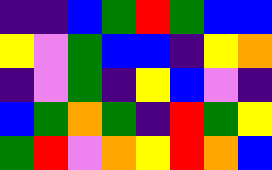[["indigo", "indigo", "blue", "green", "red", "green", "blue", "blue"], ["yellow", "violet", "green", "blue", "blue", "indigo", "yellow", "orange"], ["indigo", "violet", "green", "indigo", "yellow", "blue", "violet", "indigo"], ["blue", "green", "orange", "green", "indigo", "red", "green", "yellow"], ["green", "red", "violet", "orange", "yellow", "red", "orange", "blue"]]